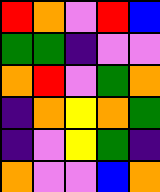[["red", "orange", "violet", "red", "blue"], ["green", "green", "indigo", "violet", "violet"], ["orange", "red", "violet", "green", "orange"], ["indigo", "orange", "yellow", "orange", "green"], ["indigo", "violet", "yellow", "green", "indigo"], ["orange", "violet", "violet", "blue", "orange"]]